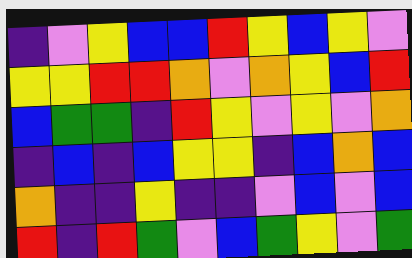[["indigo", "violet", "yellow", "blue", "blue", "red", "yellow", "blue", "yellow", "violet"], ["yellow", "yellow", "red", "red", "orange", "violet", "orange", "yellow", "blue", "red"], ["blue", "green", "green", "indigo", "red", "yellow", "violet", "yellow", "violet", "orange"], ["indigo", "blue", "indigo", "blue", "yellow", "yellow", "indigo", "blue", "orange", "blue"], ["orange", "indigo", "indigo", "yellow", "indigo", "indigo", "violet", "blue", "violet", "blue"], ["red", "indigo", "red", "green", "violet", "blue", "green", "yellow", "violet", "green"]]